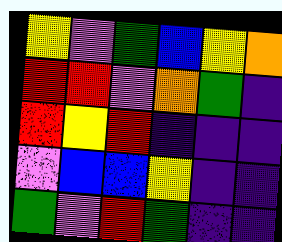[["yellow", "violet", "green", "blue", "yellow", "orange"], ["red", "red", "violet", "orange", "green", "indigo"], ["red", "yellow", "red", "indigo", "indigo", "indigo"], ["violet", "blue", "blue", "yellow", "indigo", "indigo"], ["green", "violet", "red", "green", "indigo", "indigo"]]